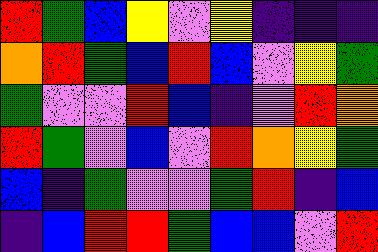[["red", "green", "blue", "yellow", "violet", "yellow", "indigo", "indigo", "indigo"], ["orange", "red", "green", "blue", "red", "blue", "violet", "yellow", "green"], ["green", "violet", "violet", "red", "blue", "indigo", "violet", "red", "orange"], ["red", "green", "violet", "blue", "violet", "red", "orange", "yellow", "green"], ["blue", "indigo", "green", "violet", "violet", "green", "red", "indigo", "blue"], ["indigo", "blue", "red", "red", "green", "blue", "blue", "violet", "red"]]